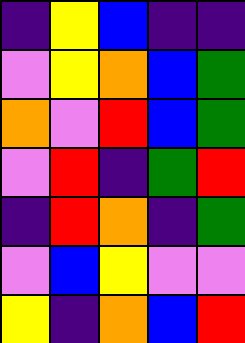[["indigo", "yellow", "blue", "indigo", "indigo"], ["violet", "yellow", "orange", "blue", "green"], ["orange", "violet", "red", "blue", "green"], ["violet", "red", "indigo", "green", "red"], ["indigo", "red", "orange", "indigo", "green"], ["violet", "blue", "yellow", "violet", "violet"], ["yellow", "indigo", "orange", "blue", "red"]]